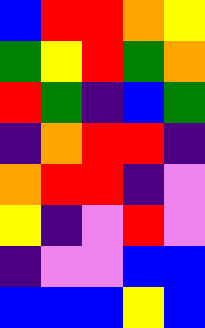[["blue", "red", "red", "orange", "yellow"], ["green", "yellow", "red", "green", "orange"], ["red", "green", "indigo", "blue", "green"], ["indigo", "orange", "red", "red", "indigo"], ["orange", "red", "red", "indigo", "violet"], ["yellow", "indigo", "violet", "red", "violet"], ["indigo", "violet", "violet", "blue", "blue"], ["blue", "blue", "blue", "yellow", "blue"]]